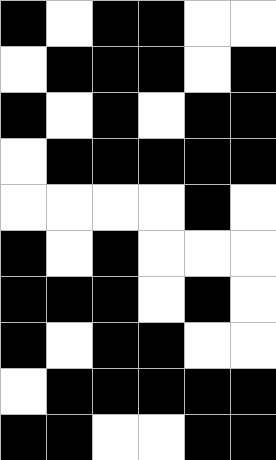[["black", "white", "black", "black", "white", "white"], ["white", "black", "black", "black", "white", "black"], ["black", "white", "black", "white", "black", "black"], ["white", "black", "black", "black", "black", "black"], ["white", "white", "white", "white", "black", "white"], ["black", "white", "black", "white", "white", "white"], ["black", "black", "black", "white", "black", "white"], ["black", "white", "black", "black", "white", "white"], ["white", "black", "black", "black", "black", "black"], ["black", "black", "white", "white", "black", "black"]]